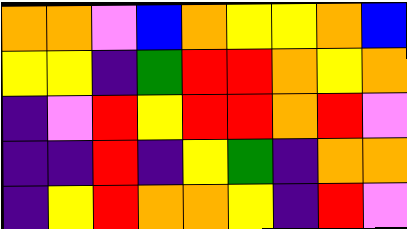[["orange", "orange", "violet", "blue", "orange", "yellow", "yellow", "orange", "blue"], ["yellow", "yellow", "indigo", "green", "red", "red", "orange", "yellow", "orange"], ["indigo", "violet", "red", "yellow", "red", "red", "orange", "red", "violet"], ["indigo", "indigo", "red", "indigo", "yellow", "green", "indigo", "orange", "orange"], ["indigo", "yellow", "red", "orange", "orange", "yellow", "indigo", "red", "violet"]]